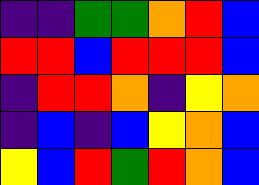[["indigo", "indigo", "green", "green", "orange", "red", "blue"], ["red", "red", "blue", "red", "red", "red", "blue"], ["indigo", "red", "red", "orange", "indigo", "yellow", "orange"], ["indigo", "blue", "indigo", "blue", "yellow", "orange", "blue"], ["yellow", "blue", "red", "green", "red", "orange", "blue"]]